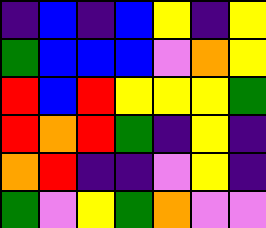[["indigo", "blue", "indigo", "blue", "yellow", "indigo", "yellow"], ["green", "blue", "blue", "blue", "violet", "orange", "yellow"], ["red", "blue", "red", "yellow", "yellow", "yellow", "green"], ["red", "orange", "red", "green", "indigo", "yellow", "indigo"], ["orange", "red", "indigo", "indigo", "violet", "yellow", "indigo"], ["green", "violet", "yellow", "green", "orange", "violet", "violet"]]